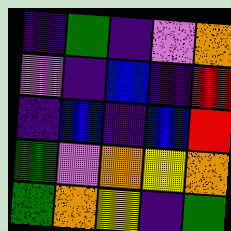[["indigo", "green", "indigo", "violet", "orange"], ["violet", "indigo", "blue", "indigo", "red"], ["indigo", "blue", "indigo", "blue", "red"], ["green", "violet", "orange", "yellow", "orange"], ["green", "orange", "yellow", "indigo", "green"]]